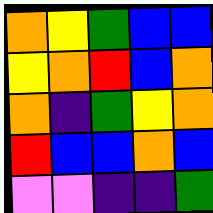[["orange", "yellow", "green", "blue", "blue"], ["yellow", "orange", "red", "blue", "orange"], ["orange", "indigo", "green", "yellow", "orange"], ["red", "blue", "blue", "orange", "blue"], ["violet", "violet", "indigo", "indigo", "green"]]